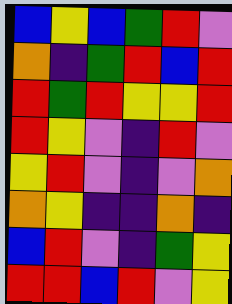[["blue", "yellow", "blue", "green", "red", "violet"], ["orange", "indigo", "green", "red", "blue", "red"], ["red", "green", "red", "yellow", "yellow", "red"], ["red", "yellow", "violet", "indigo", "red", "violet"], ["yellow", "red", "violet", "indigo", "violet", "orange"], ["orange", "yellow", "indigo", "indigo", "orange", "indigo"], ["blue", "red", "violet", "indigo", "green", "yellow"], ["red", "red", "blue", "red", "violet", "yellow"]]